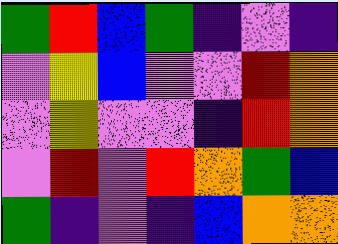[["green", "red", "blue", "green", "indigo", "violet", "indigo"], ["violet", "yellow", "blue", "violet", "violet", "red", "orange"], ["violet", "yellow", "violet", "violet", "indigo", "red", "orange"], ["violet", "red", "violet", "red", "orange", "green", "blue"], ["green", "indigo", "violet", "indigo", "blue", "orange", "orange"]]